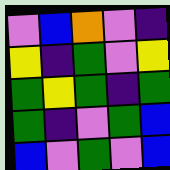[["violet", "blue", "orange", "violet", "indigo"], ["yellow", "indigo", "green", "violet", "yellow"], ["green", "yellow", "green", "indigo", "green"], ["green", "indigo", "violet", "green", "blue"], ["blue", "violet", "green", "violet", "blue"]]